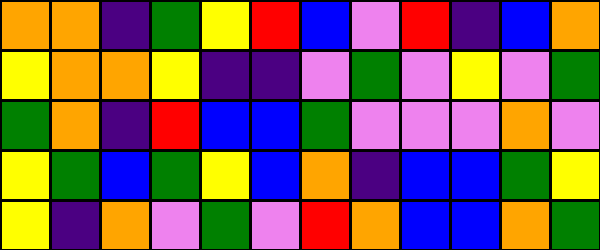[["orange", "orange", "indigo", "green", "yellow", "red", "blue", "violet", "red", "indigo", "blue", "orange"], ["yellow", "orange", "orange", "yellow", "indigo", "indigo", "violet", "green", "violet", "yellow", "violet", "green"], ["green", "orange", "indigo", "red", "blue", "blue", "green", "violet", "violet", "violet", "orange", "violet"], ["yellow", "green", "blue", "green", "yellow", "blue", "orange", "indigo", "blue", "blue", "green", "yellow"], ["yellow", "indigo", "orange", "violet", "green", "violet", "red", "orange", "blue", "blue", "orange", "green"]]